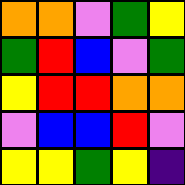[["orange", "orange", "violet", "green", "yellow"], ["green", "red", "blue", "violet", "green"], ["yellow", "red", "red", "orange", "orange"], ["violet", "blue", "blue", "red", "violet"], ["yellow", "yellow", "green", "yellow", "indigo"]]